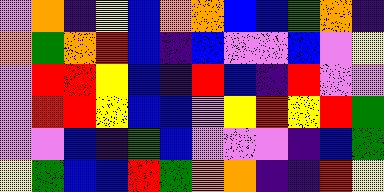[["violet", "orange", "indigo", "yellow", "blue", "orange", "orange", "blue", "blue", "green", "orange", "indigo"], ["orange", "green", "orange", "red", "blue", "indigo", "blue", "violet", "violet", "blue", "violet", "yellow"], ["violet", "red", "red", "yellow", "blue", "indigo", "red", "blue", "indigo", "red", "violet", "violet"], ["violet", "red", "red", "yellow", "blue", "blue", "violet", "yellow", "red", "yellow", "red", "green"], ["violet", "violet", "blue", "indigo", "green", "blue", "violet", "violet", "violet", "indigo", "blue", "green"], ["yellow", "green", "blue", "blue", "red", "green", "orange", "orange", "indigo", "indigo", "red", "yellow"]]